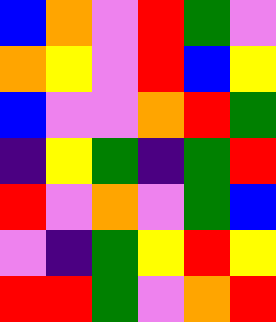[["blue", "orange", "violet", "red", "green", "violet"], ["orange", "yellow", "violet", "red", "blue", "yellow"], ["blue", "violet", "violet", "orange", "red", "green"], ["indigo", "yellow", "green", "indigo", "green", "red"], ["red", "violet", "orange", "violet", "green", "blue"], ["violet", "indigo", "green", "yellow", "red", "yellow"], ["red", "red", "green", "violet", "orange", "red"]]